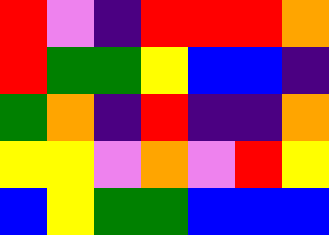[["red", "violet", "indigo", "red", "red", "red", "orange"], ["red", "green", "green", "yellow", "blue", "blue", "indigo"], ["green", "orange", "indigo", "red", "indigo", "indigo", "orange"], ["yellow", "yellow", "violet", "orange", "violet", "red", "yellow"], ["blue", "yellow", "green", "green", "blue", "blue", "blue"]]